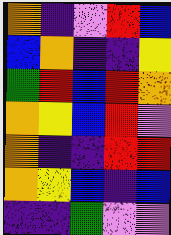[["orange", "indigo", "violet", "red", "blue"], ["blue", "orange", "indigo", "indigo", "yellow"], ["green", "red", "blue", "red", "orange"], ["orange", "yellow", "blue", "red", "violet"], ["orange", "indigo", "indigo", "red", "red"], ["orange", "yellow", "blue", "indigo", "blue"], ["indigo", "indigo", "green", "violet", "violet"]]